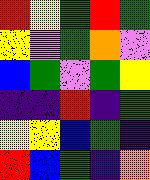[["red", "yellow", "green", "red", "green"], ["yellow", "violet", "green", "orange", "violet"], ["blue", "green", "violet", "green", "yellow"], ["indigo", "indigo", "red", "indigo", "green"], ["yellow", "yellow", "blue", "green", "indigo"], ["red", "blue", "green", "indigo", "orange"]]